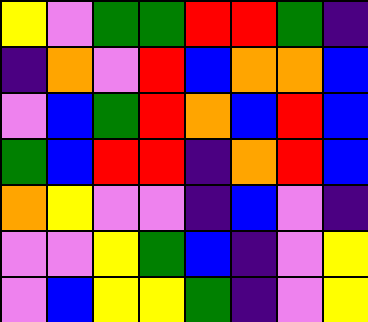[["yellow", "violet", "green", "green", "red", "red", "green", "indigo"], ["indigo", "orange", "violet", "red", "blue", "orange", "orange", "blue"], ["violet", "blue", "green", "red", "orange", "blue", "red", "blue"], ["green", "blue", "red", "red", "indigo", "orange", "red", "blue"], ["orange", "yellow", "violet", "violet", "indigo", "blue", "violet", "indigo"], ["violet", "violet", "yellow", "green", "blue", "indigo", "violet", "yellow"], ["violet", "blue", "yellow", "yellow", "green", "indigo", "violet", "yellow"]]